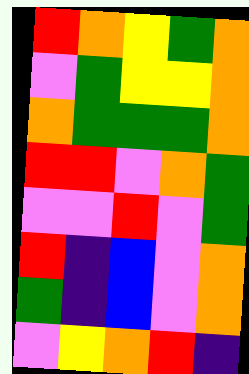[["red", "orange", "yellow", "green", "orange"], ["violet", "green", "yellow", "yellow", "orange"], ["orange", "green", "green", "green", "orange"], ["red", "red", "violet", "orange", "green"], ["violet", "violet", "red", "violet", "green"], ["red", "indigo", "blue", "violet", "orange"], ["green", "indigo", "blue", "violet", "orange"], ["violet", "yellow", "orange", "red", "indigo"]]